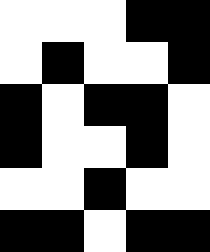[["white", "white", "white", "black", "black"], ["white", "black", "white", "white", "black"], ["black", "white", "black", "black", "white"], ["black", "white", "white", "black", "white"], ["white", "white", "black", "white", "white"], ["black", "black", "white", "black", "black"]]